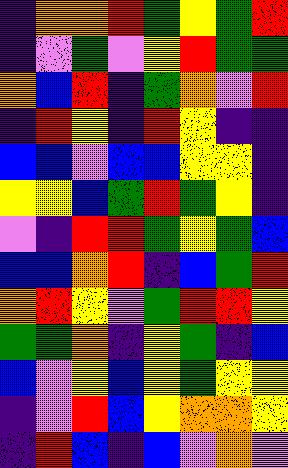[["indigo", "orange", "orange", "red", "green", "yellow", "green", "red"], ["indigo", "violet", "green", "violet", "yellow", "red", "green", "green"], ["orange", "blue", "red", "indigo", "green", "orange", "violet", "red"], ["indigo", "red", "yellow", "indigo", "red", "yellow", "indigo", "indigo"], ["blue", "blue", "violet", "blue", "blue", "yellow", "yellow", "indigo"], ["yellow", "yellow", "blue", "green", "red", "green", "yellow", "indigo"], ["violet", "indigo", "red", "red", "green", "yellow", "green", "blue"], ["blue", "blue", "orange", "red", "indigo", "blue", "green", "red"], ["orange", "red", "yellow", "violet", "green", "red", "red", "yellow"], ["green", "green", "orange", "indigo", "yellow", "green", "indigo", "blue"], ["blue", "violet", "yellow", "blue", "yellow", "green", "yellow", "yellow"], ["indigo", "violet", "red", "blue", "yellow", "orange", "orange", "yellow"], ["indigo", "red", "blue", "indigo", "blue", "violet", "orange", "violet"]]